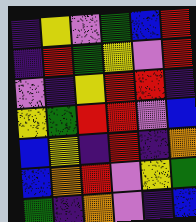[["indigo", "yellow", "violet", "green", "blue", "red"], ["indigo", "red", "green", "yellow", "violet", "red"], ["violet", "indigo", "yellow", "red", "red", "indigo"], ["yellow", "green", "red", "red", "violet", "blue"], ["blue", "yellow", "indigo", "red", "indigo", "orange"], ["blue", "orange", "red", "violet", "yellow", "green"], ["green", "indigo", "orange", "violet", "indigo", "blue"]]